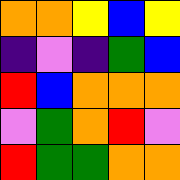[["orange", "orange", "yellow", "blue", "yellow"], ["indigo", "violet", "indigo", "green", "blue"], ["red", "blue", "orange", "orange", "orange"], ["violet", "green", "orange", "red", "violet"], ["red", "green", "green", "orange", "orange"]]